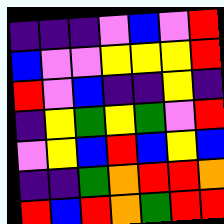[["indigo", "indigo", "indigo", "violet", "blue", "violet", "red"], ["blue", "violet", "violet", "yellow", "yellow", "yellow", "red"], ["red", "violet", "blue", "indigo", "indigo", "yellow", "indigo"], ["indigo", "yellow", "green", "yellow", "green", "violet", "red"], ["violet", "yellow", "blue", "red", "blue", "yellow", "blue"], ["indigo", "indigo", "green", "orange", "red", "red", "orange"], ["red", "blue", "red", "orange", "green", "red", "red"]]